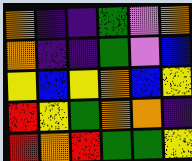[["orange", "indigo", "indigo", "green", "violet", "orange"], ["orange", "indigo", "indigo", "green", "violet", "blue"], ["yellow", "blue", "yellow", "orange", "blue", "yellow"], ["red", "yellow", "green", "orange", "orange", "indigo"], ["red", "orange", "red", "green", "green", "yellow"]]